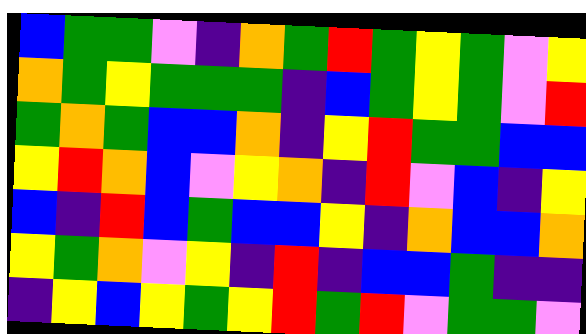[["blue", "green", "green", "violet", "indigo", "orange", "green", "red", "green", "yellow", "green", "violet", "yellow"], ["orange", "green", "yellow", "green", "green", "green", "indigo", "blue", "green", "yellow", "green", "violet", "red"], ["green", "orange", "green", "blue", "blue", "orange", "indigo", "yellow", "red", "green", "green", "blue", "blue"], ["yellow", "red", "orange", "blue", "violet", "yellow", "orange", "indigo", "red", "violet", "blue", "indigo", "yellow"], ["blue", "indigo", "red", "blue", "green", "blue", "blue", "yellow", "indigo", "orange", "blue", "blue", "orange"], ["yellow", "green", "orange", "violet", "yellow", "indigo", "red", "indigo", "blue", "blue", "green", "indigo", "indigo"], ["indigo", "yellow", "blue", "yellow", "green", "yellow", "red", "green", "red", "violet", "green", "green", "violet"]]